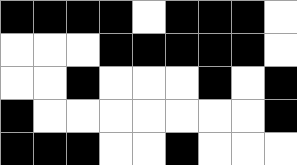[["black", "black", "black", "black", "white", "black", "black", "black", "white"], ["white", "white", "white", "black", "black", "black", "black", "black", "white"], ["white", "white", "black", "white", "white", "white", "black", "white", "black"], ["black", "white", "white", "white", "white", "white", "white", "white", "black"], ["black", "black", "black", "white", "white", "black", "white", "white", "white"]]